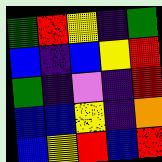[["green", "red", "yellow", "indigo", "green"], ["blue", "indigo", "blue", "yellow", "red"], ["green", "indigo", "violet", "indigo", "red"], ["blue", "blue", "yellow", "indigo", "orange"], ["blue", "yellow", "red", "blue", "red"]]